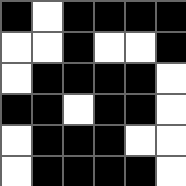[["black", "white", "black", "black", "black", "black"], ["white", "white", "black", "white", "white", "black"], ["white", "black", "black", "black", "black", "white"], ["black", "black", "white", "black", "black", "white"], ["white", "black", "black", "black", "white", "white"], ["white", "black", "black", "black", "black", "white"]]